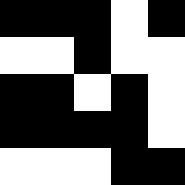[["black", "black", "black", "white", "black"], ["white", "white", "black", "white", "white"], ["black", "black", "white", "black", "white"], ["black", "black", "black", "black", "white"], ["white", "white", "white", "black", "black"]]